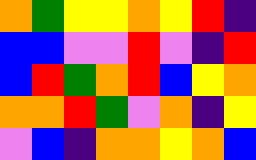[["orange", "green", "yellow", "yellow", "orange", "yellow", "red", "indigo"], ["blue", "blue", "violet", "violet", "red", "violet", "indigo", "red"], ["blue", "red", "green", "orange", "red", "blue", "yellow", "orange"], ["orange", "orange", "red", "green", "violet", "orange", "indigo", "yellow"], ["violet", "blue", "indigo", "orange", "orange", "yellow", "orange", "blue"]]